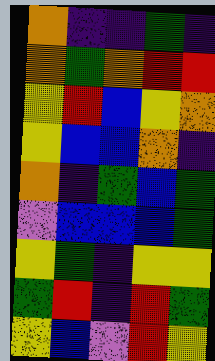[["orange", "indigo", "indigo", "green", "indigo"], ["orange", "green", "orange", "red", "red"], ["yellow", "red", "blue", "yellow", "orange"], ["yellow", "blue", "blue", "orange", "indigo"], ["orange", "indigo", "green", "blue", "green"], ["violet", "blue", "blue", "blue", "green"], ["yellow", "green", "indigo", "yellow", "yellow"], ["green", "red", "indigo", "red", "green"], ["yellow", "blue", "violet", "red", "yellow"]]